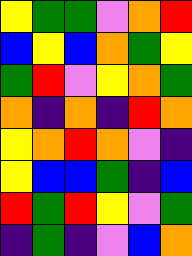[["yellow", "green", "green", "violet", "orange", "red"], ["blue", "yellow", "blue", "orange", "green", "yellow"], ["green", "red", "violet", "yellow", "orange", "green"], ["orange", "indigo", "orange", "indigo", "red", "orange"], ["yellow", "orange", "red", "orange", "violet", "indigo"], ["yellow", "blue", "blue", "green", "indigo", "blue"], ["red", "green", "red", "yellow", "violet", "green"], ["indigo", "green", "indigo", "violet", "blue", "orange"]]